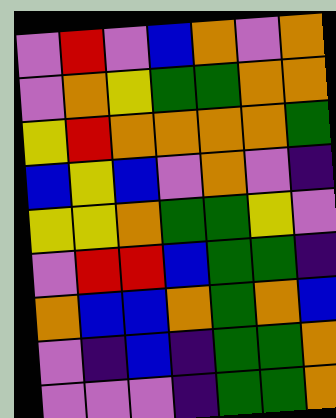[["violet", "red", "violet", "blue", "orange", "violet", "orange"], ["violet", "orange", "yellow", "green", "green", "orange", "orange"], ["yellow", "red", "orange", "orange", "orange", "orange", "green"], ["blue", "yellow", "blue", "violet", "orange", "violet", "indigo"], ["yellow", "yellow", "orange", "green", "green", "yellow", "violet"], ["violet", "red", "red", "blue", "green", "green", "indigo"], ["orange", "blue", "blue", "orange", "green", "orange", "blue"], ["violet", "indigo", "blue", "indigo", "green", "green", "orange"], ["violet", "violet", "violet", "indigo", "green", "green", "orange"]]